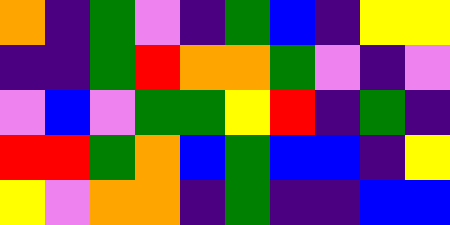[["orange", "indigo", "green", "violet", "indigo", "green", "blue", "indigo", "yellow", "yellow"], ["indigo", "indigo", "green", "red", "orange", "orange", "green", "violet", "indigo", "violet"], ["violet", "blue", "violet", "green", "green", "yellow", "red", "indigo", "green", "indigo"], ["red", "red", "green", "orange", "blue", "green", "blue", "blue", "indigo", "yellow"], ["yellow", "violet", "orange", "orange", "indigo", "green", "indigo", "indigo", "blue", "blue"]]